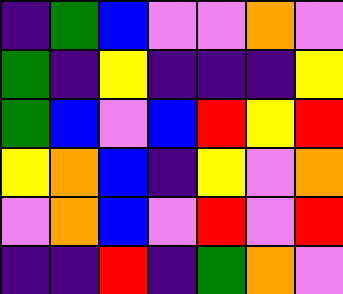[["indigo", "green", "blue", "violet", "violet", "orange", "violet"], ["green", "indigo", "yellow", "indigo", "indigo", "indigo", "yellow"], ["green", "blue", "violet", "blue", "red", "yellow", "red"], ["yellow", "orange", "blue", "indigo", "yellow", "violet", "orange"], ["violet", "orange", "blue", "violet", "red", "violet", "red"], ["indigo", "indigo", "red", "indigo", "green", "orange", "violet"]]